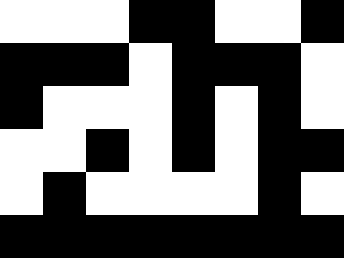[["white", "white", "white", "black", "black", "white", "white", "black"], ["black", "black", "black", "white", "black", "black", "black", "white"], ["black", "white", "white", "white", "black", "white", "black", "white"], ["white", "white", "black", "white", "black", "white", "black", "black"], ["white", "black", "white", "white", "white", "white", "black", "white"], ["black", "black", "black", "black", "black", "black", "black", "black"]]